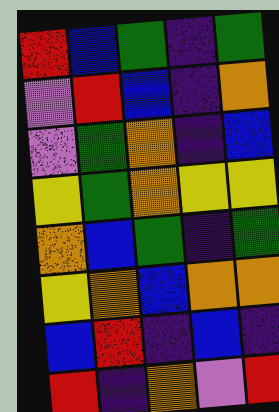[["red", "blue", "green", "indigo", "green"], ["violet", "red", "blue", "indigo", "orange"], ["violet", "green", "orange", "indigo", "blue"], ["yellow", "green", "orange", "yellow", "yellow"], ["orange", "blue", "green", "indigo", "green"], ["yellow", "orange", "blue", "orange", "orange"], ["blue", "red", "indigo", "blue", "indigo"], ["red", "indigo", "orange", "violet", "red"]]